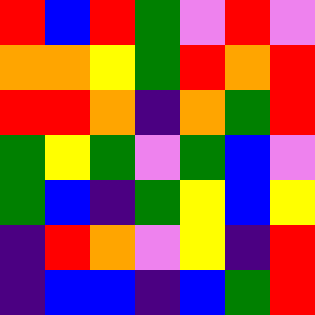[["red", "blue", "red", "green", "violet", "red", "violet"], ["orange", "orange", "yellow", "green", "red", "orange", "red"], ["red", "red", "orange", "indigo", "orange", "green", "red"], ["green", "yellow", "green", "violet", "green", "blue", "violet"], ["green", "blue", "indigo", "green", "yellow", "blue", "yellow"], ["indigo", "red", "orange", "violet", "yellow", "indigo", "red"], ["indigo", "blue", "blue", "indigo", "blue", "green", "red"]]